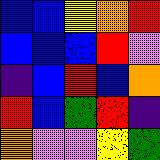[["blue", "blue", "yellow", "orange", "red"], ["blue", "blue", "blue", "red", "violet"], ["indigo", "blue", "red", "blue", "orange"], ["red", "blue", "green", "red", "indigo"], ["orange", "violet", "violet", "yellow", "green"]]